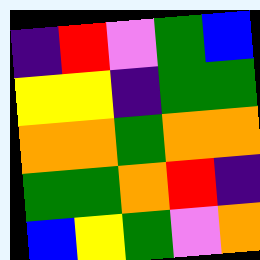[["indigo", "red", "violet", "green", "blue"], ["yellow", "yellow", "indigo", "green", "green"], ["orange", "orange", "green", "orange", "orange"], ["green", "green", "orange", "red", "indigo"], ["blue", "yellow", "green", "violet", "orange"]]